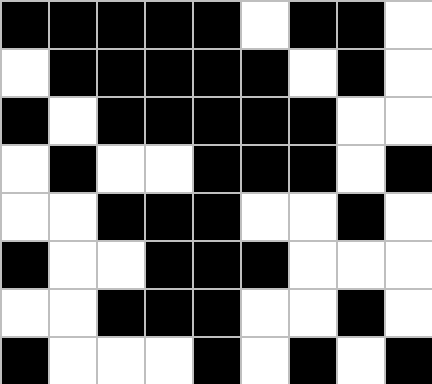[["black", "black", "black", "black", "black", "white", "black", "black", "white"], ["white", "black", "black", "black", "black", "black", "white", "black", "white"], ["black", "white", "black", "black", "black", "black", "black", "white", "white"], ["white", "black", "white", "white", "black", "black", "black", "white", "black"], ["white", "white", "black", "black", "black", "white", "white", "black", "white"], ["black", "white", "white", "black", "black", "black", "white", "white", "white"], ["white", "white", "black", "black", "black", "white", "white", "black", "white"], ["black", "white", "white", "white", "black", "white", "black", "white", "black"]]